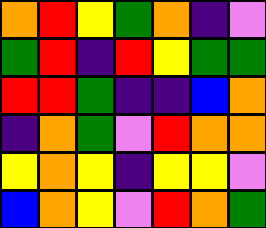[["orange", "red", "yellow", "green", "orange", "indigo", "violet"], ["green", "red", "indigo", "red", "yellow", "green", "green"], ["red", "red", "green", "indigo", "indigo", "blue", "orange"], ["indigo", "orange", "green", "violet", "red", "orange", "orange"], ["yellow", "orange", "yellow", "indigo", "yellow", "yellow", "violet"], ["blue", "orange", "yellow", "violet", "red", "orange", "green"]]